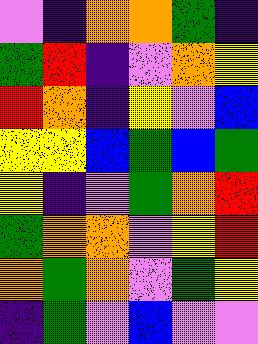[["violet", "indigo", "orange", "orange", "green", "indigo"], ["green", "red", "indigo", "violet", "orange", "yellow"], ["red", "orange", "indigo", "yellow", "violet", "blue"], ["yellow", "yellow", "blue", "green", "blue", "green"], ["yellow", "indigo", "violet", "green", "orange", "red"], ["green", "orange", "orange", "violet", "yellow", "red"], ["orange", "green", "orange", "violet", "green", "yellow"], ["indigo", "green", "violet", "blue", "violet", "violet"]]